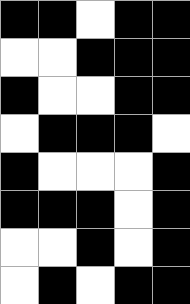[["black", "black", "white", "black", "black"], ["white", "white", "black", "black", "black"], ["black", "white", "white", "black", "black"], ["white", "black", "black", "black", "white"], ["black", "white", "white", "white", "black"], ["black", "black", "black", "white", "black"], ["white", "white", "black", "white", "black"], ["white", "black", "white", "black", "black"]]